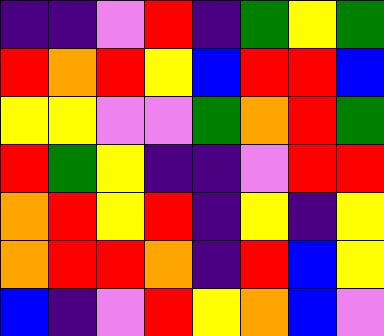[["indigo", "indigo", "violet", "red", "indigo", "green", "yellow", "green"], ["red", "orange", "red", "yellow", "blue", "red", "red", "blue"], ["yellow", "yellow", "violet", "violet", "green", "orange", "red", "green"], ["red", "green", "yellow", "indigo", "indigo", "violet", "red", "red"], ["orange", "red", "yellow", "red", "indigo", "yellow", "indigo", "yellow"], ["orange", "red", "red", "orange", "indigo", "red", "blue", "yellow"], ["blue", "indigo", "violet", "red", "yellow", "orange", "blue", "violet"]]